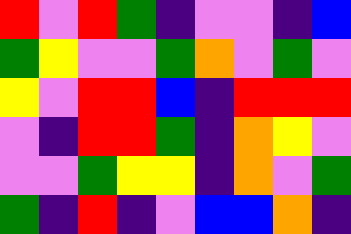[["red", "violet", "red", "green", "indigo", "violet", "violet", "indigo", "blue"], ["green", "yellow", "violet", "violet", "green", "orange", "violet", "green", "violet"], ["yellow", "violet", "red", "red", "blue", "indigo", "red", "red", "red"], ["violet", "indigo", "red", "red", "green", "indigo", "orange", "yellow", "violet"], ["violet", "violet", "green", "yellow", "yellow", "indigo", "orange", "violet", "green"], ["green", "indigo", "red", "indigo", "violet", "blue", "blue", "orange", "indigo"]]